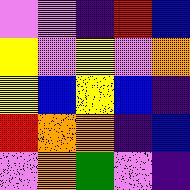[["violet", "violet", "indigo", "red", "blue"], ["yellow", "violet", "yellow", "violet", "orange"], ["yellow", "blue", "yellow", "blue", "indigo"], ["red", "orange", "orange", "indigo", "blue"], ["violet", "orange", "green", "violet", "indigo"]]